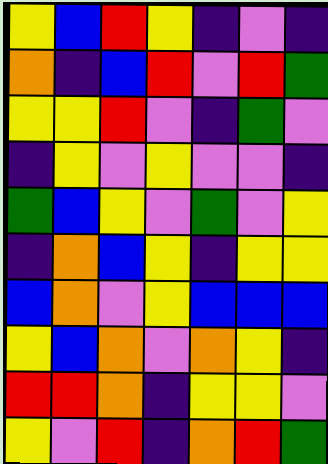[["yellow", "blue", "red", "yellow", "indigo", "violet", "indigo"], ["orange", "indigo", "blue", "red", "violet", "red", "green"], ["yellow", "yellow", "red", "violet", "indigo", "green", "violet"], ["indigo", "yellow", "violet", "yellow", "violet", "violet", "indigo"], ["green", "blue", "yellow", "violet", "green", "violet", "yellow"], ["indigo", "orange", "blue", "yellow", "indigo", "yellow", "yellow"], ["blue", "orange", "violet", "yellow", "blue", "blue", "blue"], ["yellow", "blue", "orange", "violet", "orange", "yellow", "indigo"], ["red", "red", "orange", "indigo", "yellow", "yellow", "violet"], ["yellow", "violet", "red", "indigo", "orange", "red", "green"]]